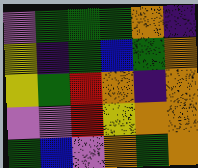[["violet", "green", "green", "green", "orange", "indigo"], ["yellow", "indigo", "green", "blue", "green", "orange"], ["yellow", "green", "red", "orange", "indigo", "orange"], ["violet", "violet", "red", "yellow", "orange", "orange"], ["green", "blue", "violet", "orange", "green", "orange"]]